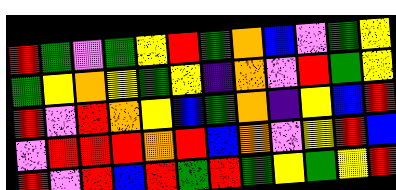[["red", "green", "violet", "green", "yellow", "red", "green", "orange", "blue", "violet", "green", "yellow"], ["green", "yellow", "orange", "yellow", "green", "yellow", "indigo", "orange", "violet", "red", "green", "yellow"], ["red", "violet", "red", "orange", "yellow", "blue", "green", "orange", "indigo", "yellow", "blue", "red"], ["violet", "red", "red", "red", "orange", "red", "blue", "orange", "violet", "yellow", "red", "blue"], ["red", "violet", "red", "blue", "red", "green", "red", "green", "yellow", "green", "yellow", "red"]]